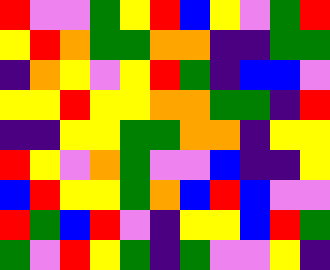[["red", "violet", "violet", "green", "yellow", "red", "blue", "yellow", "violet", "green", "red"], ["yellow", "red", "orange", "green", "green", "orange", "orange", "indigo", "indigo", "green", "green"], ["indigo", "orange", "yellow", "violet", "yellow", "red", "green", "indigo", "blue", "blue", "violet"], ["yellow", "yellow", "red", "yellow", "yellow", "orange", "orange", "green", "green", "indigo", "red"], ["indigo", "indigo", "yellow", "yellow", "green", "green", "orange", "orange", "indigo", "yellow", "yellow"], ["red", "yellow", "violet", "orange", "green", "violet", "violet", "blue", "indigo", "indigo", "yellow"], ["blue", "red", "yellow", "yellow", "green", "orange", "blue", "red", "blue", "violet", "violet"], ["red", "green", "blue", "red", "violet", "indigo", "yellow", "yellow", "blue", "red", "green"], ["green", "violet", "red", "yellow", "green", "indigo", "green", "violet", "violet", "yellow", "indigo"]]